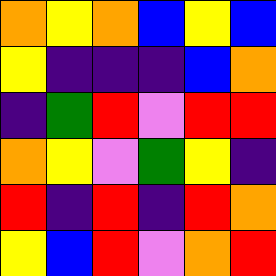[["orange", "yellow", "orange", "blue", "yellow", "blue"], ["yellow", "indigo", "indigo", "indigo", "blue", "orange"], ["indigo", "green", "red", "violet", "red", "red"], ["orange", "yellow", "violet", "green", "yellow", "indigo"], ["red", "indigo", "red", "indigo", "red", "orange"], ["yellow", "blue", "red", "violet", "orange", "red"]]